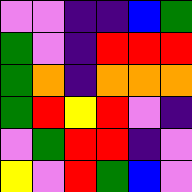[["violet", "violet", "indigo", "indigo", "blue", "green"], ["green", "violet", "indigo", "red", "red", "red"], ["green", "orange", "indigo", "orange", "orange", "orange"], ["green", "red", "yellow", "red", "violet", "indigo"], ["violet", "green", "red", "red", "indigo", "violet"], ["yellow", "violet", "red", "green", "blue", "violet"]]